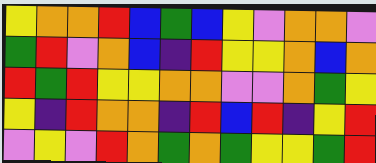[["yellow", "orange", "orange", "red", "blue", "green", "blue", "yellow", "violet", "orange", "orange", "violet"], ["green", "red", "violet", "orange", "blue", "indigo", "red", "yellow", "yellow", "orange", "blue", "orange"], ["red", "green", "red", "yellow", "yellow", "orange", "orange", "violet", "violet", "orange", "green", "yellow"], ["yellow", "indigo", "red", "orange", "orange", "indigo", "red", "blue", "red", "indigo", "yellow", "red"], ["violet", "yellow", "violet", "red", "orange", "green", "orange", "green", "yellow", "yellow", "green", "red"]]